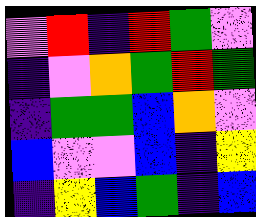[["violet", "red", "indigo", "red", "green", "violet"], ["indigo", "violet", "orange", "green", "red", "green"], ["indigo", "green", "green", "blue", "orange", "violet"], ["blue", "violet", "violet", "blue", "indigo", "yellow"], ["indigo", "yellow", "blue", "green", "indigo", "blue"]]